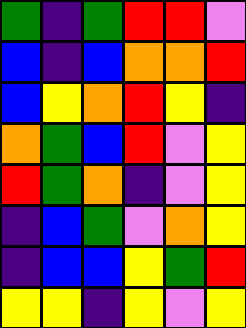[["green", "indigo", "green", "red", "red", "violet"], ["blue", "indigo", "blue", "orange", "orange", "red"], ["blue", "yellow", "orange", "red", "yellow", "indigo"], ["orange", "green", "blue", "red", "violet", "yellow"], ["red", "green", "orange", "indigo", "violet", "yellow"], ["indigo", "blue", "green", "violet", "orange", "yellow"], ["indigo", "blue", "blue", "yellow", "green", "red"], ["yellow", "yellow", "indigo", "yellow", "violet", "yellow"]]